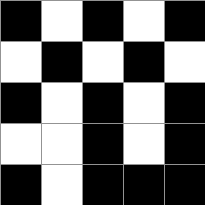[["black", "white", "black", "white", "black"], ["white", "black", "white", "black", "white"], ["black", "white", "black", "white", "black"], ["white", "white", "black", "white", "black"], ["black", "white", "black", "black", "black"]]